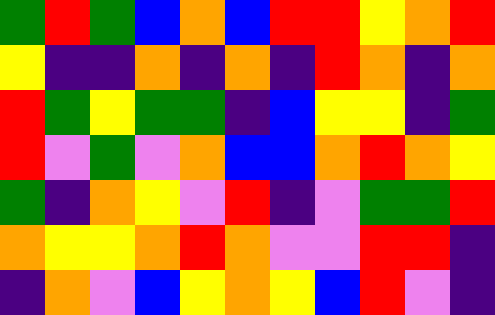[["green", "red", "green", "blue", "orange", "blue", "red", "red", "yellow", "orange", "red"], ["yellow", "indigo", "indigo", "orange", "indigo", "orange", "indigo", "red", "orange", "indigo", "orange"], ["red", "green", "yellow", "green", "green", "indigo", "blue", "yellow", "yellow", "indigo", "green"], ["red", "violet", "green", "violet", "orange", "blue", "blue", "orange", "red", "orange", "yellow"], ["green", "indigo", "orange", "yellow", "violet", "red", "indigo", "violet", "green", "green", "red"], ["orange", "yellow", "yellow", "orange", "red", "orange", "violet", "violet", "red", "red", "indigo"], ["indigo", "orange", "violet", "blue", "yellow", "orange", "yellow", "blue", "red", "violet", "indigo"]]